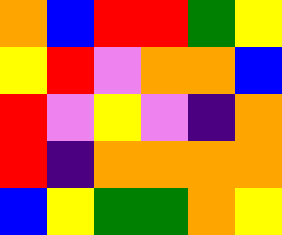[["orange", "blue", "red", "red", "green", "yellow"], ["yellow", "red", "violet", "orange", "orange", "blue"], ["red", "violet", "yellow", "violet", "indigo", "orange"], ["red", "indigo", "orange", "orange", "orange", "orange"], ["blue", "yellow", "green", "green", "orange", "yellow"]]